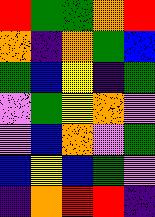[["red", "green", "green", "orange", "red"], ["orange", "indigo", "orange", "green", "blue"], ["green", "blue", "yellow", "indigo", "green"], ["violet", "green", "yellow", "orange", "violet"], ["violet", "blue", "orange", "violet", "green"], ["blue", "yellow", "blue", "green", "violet"], ["indigo", "orange", "red", "red", "indigo"]]